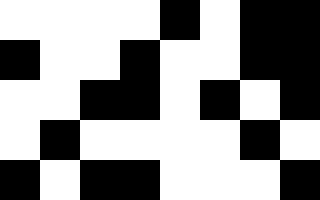[["white", "white", "white", "white", "black", "white", "black", "black"], ["black", "white", "white", "black", "white", "white", "black", "black"], ["white", "white", "black", "black", "white", "black", "white", "black"], ["white", "black", "white", "white", "white", "white", "black", "white"], ["black", "white", "black", "black", "white", "white", "white", "black"]]